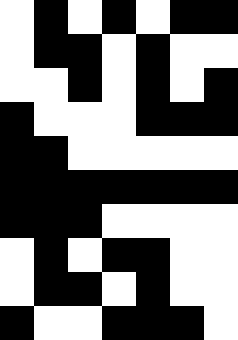[["white", "black", "white", "black", "white", "black", "black"], ["white", "black", "black", "white", "black", "white", "white"], ["white", "white", "black", "white", "black", "white", "black"], ["black", "white", "white", "white", "black", "black", "black"], ["black", "black", "white", "white", "white", "white", "white"], ["black", "black", "black", "black", "black", "black", "black"], ["black", "black", "black", "white", "white", "white", "white"], ["white", "black", "white", "black", "black", "white", "white"], ["white", "black", "black", "white", "black", "white", "white"], ["black", "white", "white", "black", "black", "black", "white"]]